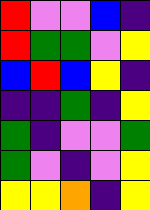[["red", "violet", "violet", "blue", "indigo"], ["red", "green", "green", "violet", "yellow"], ["blue", "red", "blue", "yellow", "indigo"], ["indigo", "indigo", "green", "indigo", "yellow"], ["green", "indigo", "violet", "violet", "green"], ["green", "violet", "indigo", "violet", "yellow"], ["yellow", "yellow", "orange", "indigo", "yellow"]]